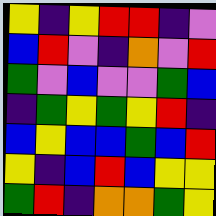[["yellow", "indigo", "yellow", "red", "red", "indigo", "violet"], ["blue", "red", "violet", "indigo", "orange", "violet", "red"], ["green", "violet", "blue", "violet", "violet", "green", "blue"], ["indigo", "green", "yellow", "green", "yellow", "red", "indigo"], ["blue", "yellow", "blue", "blue", "green", "blue", "red"], ["yellow", "indigo", "blue", "red", "blue", "yellow", "yellow"], ["green", "red", "indigo", "orange", "orange", "green", "yellow"]]